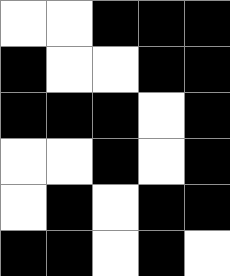[["white", "white", "black", "black", "black"], ["black", "white", "white", "black", "black"], ["black", "black", "black", "white", "black"], ["white", "white", "black", "white", "black"], ["white", "black", "white", "black", "black"], ["black", "black", "white", "black", "white"]]